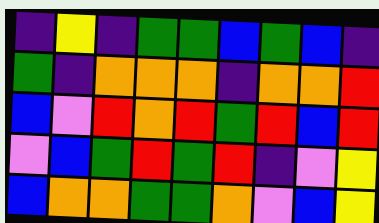[["indigo", "yellow", "indigo", "green", "green", "blue", "green", "blue", "indigo"], ["green", "indigo", "orange", "orange", "orange", "indigo", "orange", "orange", "red"], ["blue", "violet", "red", "orange", "red", "green", "red", "blue", "red"], ["violet", "blue", "green", "red", "green", "red", "indigo", "violet", "yellow"], ["blue", "orange", "orange", "green", "green", "orange", "violet", "blue", "yellow"]]